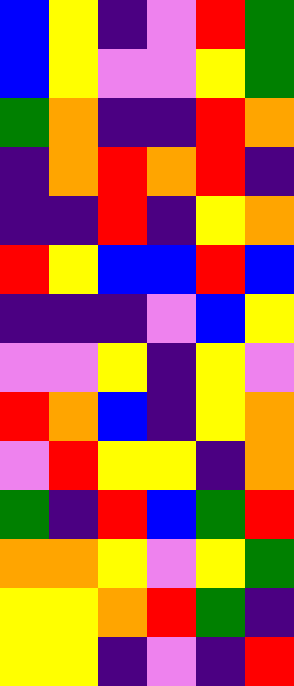[["blue", "yellow", "indigo", "violet", "red", "green"], ["blue", "yellow", "violet", "violet", "yellow", "green"], ["green", "orange", "indigo", "indigo", "red", "orange"], ["indigo", "orange", "red", "orange", "red", "indigo"], ["indigo", "indigo", "red", "indigo", "yellow", "orange"], ["red", "yellow", "blue", "blue", "red", "blue"], ["indigo", "indigo", "indigo", "violet", "blue", "yellow"], ["violet", "violet", "yellow", "indigo", "yellow", "violet"], ["red", "orange", "blue", "indigo", "yellow", "orange"], ["violet", "red", "yellow", "yellow", "indigo", "orange"], ["green", "indigo", "red", "blue", "green", "red"], ["orange", "orange", "yellow", "violet", "yellow", "green"], ["yellow", "yellow", "orange", "red", "green", "indigo"], ["yellow", "yellow", "indigo", "violet", "indigo", "red"]]